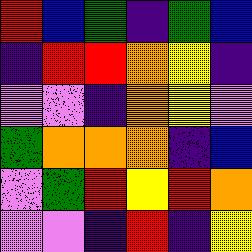[["red", "blue", "green", "indigo", "green", "blue"], ["indigo", "red", "red", "orange", "yellow", "indigo"], ["violet", "violet", "indigo", "orange", "yellow", "violet"], ["green", "orange", "orange", "orange", "indigo", "blue"], ["violet", "green", "red", "yellow", "red", "orange"], ["violet", "violet", "indigo", "red", "indigo", "yellow"]]